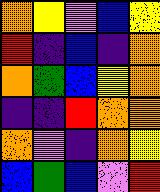[["orange", "yellow", "violet", "blue", "yellow"], ["red", "indigo", "blue", "indigo", "orange"], ["orange", "green", "blue", "yellow", "orange"], ["indigo", "indigo", "red", "orange", "orange"], ["orange", "violet", "indigo", "orange", "yellow"], ["blue", "green", "blue", "violet", "red"]]